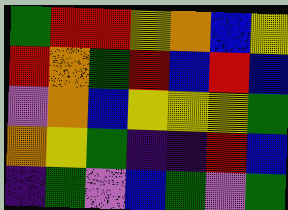[["green", "red", "red", "yellow", "orange", "blue", "yellow"], ["red", "orange", "green", "red", "blue", "red", "blue"], ["violet", "orange", "blue", "yellow", "yellow", "yellow", "green"], ["orange", "yellow", "green", "indigo", "indigo", "red", "blue"], ["indigo", "green", "violet", "blue", "green", "violet", "green"]]